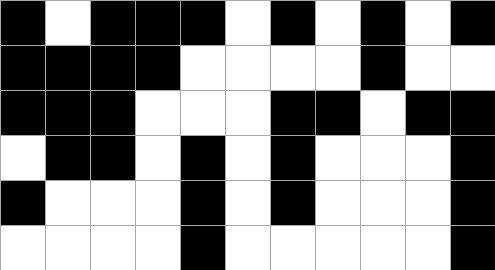[["black", "white", "black", "black", "black", "white", "black", "white", "black", "white", "black"], ["black", "black", "black", "black", "white", "white", "white", "white", "black", "white", "white"], ["black", "black", "black", "white", "white", "white", "black", "black", "white", "black", "black"], ["white", "black", "black", "white", "black", "white", "black", "white", "white", "white", "black"], ["black", "white", "white", "white", "black", "white", "black", "white", "white", "white", "black"], ["white", "white", "white", "white", "black", "white", "white", "white", "white", "white", "black"]]